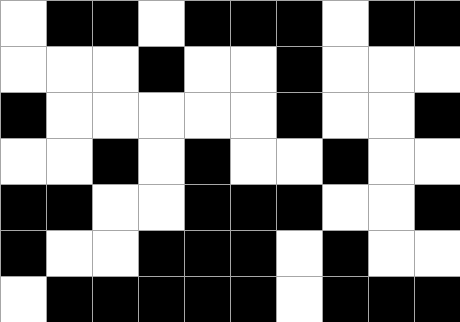[["white", "black", "black", "white", "black", "black", "black", "white", "black", "black"], ["white", "white", "white", "black", "white", "white", "black", "white", "white", "white"], ["black", "white", "white", "white", "white", "white", "black", "white", "white", "black"], ["white", "white", "black", "white", "black", "white", "white", "black", "white", "white"], ["black", "black", "white", "white", "black", "black", "black", "white", "white", "black"], ["black", "white", "white", "black", "black", "black", "white", "black", "white", "white"], ["white", "black", "black", "black", "black", "black", "white", "black", "black", "black"]]